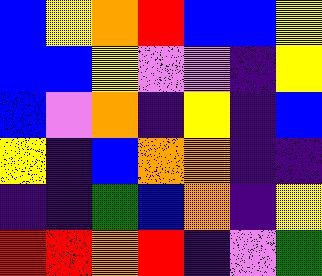[["blue", "yellow", "orange", "red", "blue", "blue", "yellow"], ["blue", "blue", "yellow", "violet", "violet", "indigo", "yellow"], ["blue", "violet", "orange", "indigo", "yellow", "indigo", "blue"], ["yellow", "indigo", "blue", "orange", "orange", "indigo", "indigo"], ["indigo", "indigo", "green", "blue", "orange", "indigo", "yellow"], ["red", "red", "orange", "red", "indigo", "violet", "green"]]